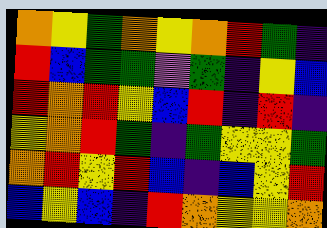[["orange", "yellow", "green", "orange", "yellow", "orange", "red", "green", "indigo"], ["red", "blue", "green", "green", "violet", "green", "indigo", "yellow", "blue"], ["red", "orange", "red", "yellow", "blue", "red", "indigo", "red", "indigo"], ["yellow", "orange", "red", "green", "indigo", "green", "yellow", "yellow", "green"], ["orange", "red", "yellow", "red", "blue", "indigo", "blue", "yellow", "red"], ["blue", "yellow", "blue", "indigo", "red", "orange", "yellow", "yellow", "orange"]]